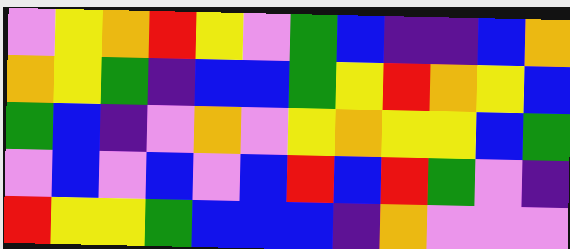[["violet", "yellow", "orange", "red", "yellow", "violet", "green", "blue", "indigo", "indigo", "blue", "orange"], ["orange", "yellow", "green", "indigo", "blue", "blue", "green", "yellow", "red", "orange", "yellow", "blue"], ["green", "blue", "indigo", "violet", "orange", "violet", "yellow", "orange", "yellow", "yellow", "blue", "green"], ["violet", "blue", "violet", "blue", "violet", "blue", "red", "blue", "red", "green", "violet", "indigo"], ["red", "yellow", "yellow", "green", "blue", "blue", "blue", "indigo", "orange", "violet", "violet", "violet"]]